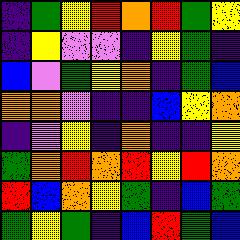[["indigo", "green", "yellow", "red", "orange", "red", "green", "yellow"], ["indigo", "yellow", "violet", "violet", "indigo", "yellow", "green", "indigo"], ["blue", "violet", "green", "yellow", "orange", "indigo", "green", "blue"], ["orange", "orange", "violet", "indigo", "indigo", "blue", "yellow", "orange"], ["indigo", "violet", "yellow", "indigo", "orange", "indigo", "indigo", "yellow"], ["green", "orange", "red", "orange", "red", "yellow", "red", "orange"], ["red", "blue", "orange", "yellow", "green", "indigo", "blue", "green"], ["green", "yellow", "green", "indigo", "blue", "red", "green", "blue"]]